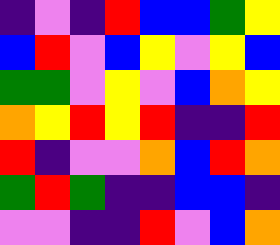[["indigo", "violet", "indigo", "red", "blue", "blue", "green", "yellow"], ["blue", "red", "violet", "blue", "yellow", "violet", "yellow", "blue"], ["green", "green", "violet", "yellow", "violet", "blue", "orange", "yellow"], ["orange", "yellow", "red", "yellow", "red", "indigo", "indigo", "red"], ["red", "indigo", "violet", "violet", "orange", "blue", "red", "orange"], ["green", "red", "green", "indigo", "indigo", "blue", "blue", "indigo"], ["violet", "violet", "indigo", "indigo", "red", "violet", "blue", "orange"]]